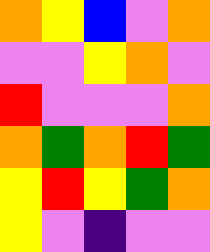[["orange", "yellow", "blue", "violet", "orange"], ["violet", "violet", "yellow", "orange", "violet"], ["red", "violet", "violet", "violet", "orange"], ["orange", "green", "orange", "red", "green"], ["yellow", "red", "yellow", "green", "orange"], ["yellow", "violet", "indigo", "violet", "violet"]]